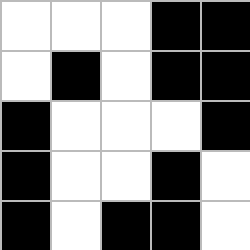[["white", "white", "white", "black", "black"], ["white", "black", "white", "black", "black"], ["black", "white", "white", "white", "black"], ["black", "white", "white", "black", "white"], ["black", "white", "black", "black", "white"]]